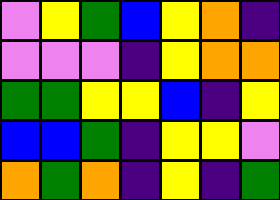[["violet", "yellow", "green", "blue", "yellow", "orange", "indigo"], ["violet", "violet", "violet", "indigo", "yellow", "orange", "orange"], ["green", "green", "yellow", "yellow", "blue", "indigo", "yellow"], ["blue", "blue", "green", "indigo", "yellow", "yellow", "violet"], ["orange", "green", "orange", "indigo", "yellow", "indigo", "green"]]